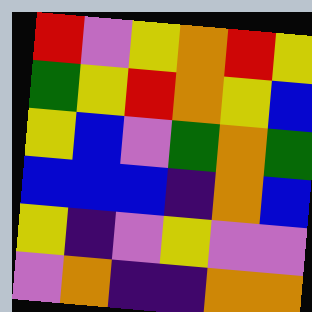[["red", "violet", "yellow", "orange", "red", "yellow"], ["green", "yellow", "red", "orange", "yellow", "blue"], ["yellow", "blue", "violet", "green", "orange", "green"], ["blue", "blue", "blue", "indigo", "orange", "blue"], ["yellow", "indigo", "violet", "yellow", "violet", "violet"], ["violet", "orange", "indigo", "indigo", "orange", "orange"]]